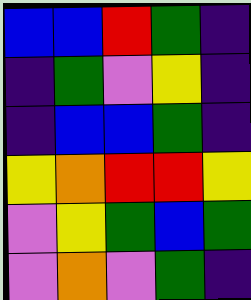[["blue", "blue", "red", "green", "indigo"], ["indigo", "green", "violet", "yellow", "indigo"], ["indigo", "blue", "blue", "green", "indigo"], ["yellow", "orange", "red", "red", "yellow"], ["violet", "yellow", "green", "blue", "green"], ["violet", "orange", "violet", "green", "indigo"]]